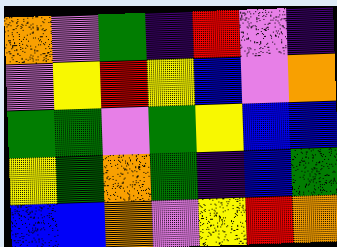[["orange", "violet", "green", "indigo", "red", "violet", "indigo"], ["violet", "yellow", "red", "yellow", "blue", "violet", "orange"], ["green", "green", "violet", "green", "yellow", "blue", "blue"], ["yellow", "green", "orange", "green", "indigo", "blue", "green"], ["blue", "blue", "orange", "violet", "yellow", "red", "orange"]]